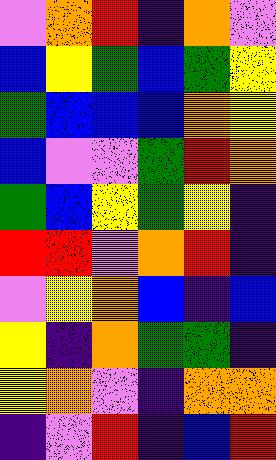[["violet", "orange", "red", "indigo", "orange", "violet"], ["blue", "yellow", "green", "blue", "green", "yellow"], ["green", "blue", "blue", "blue", "orange", "yellow"], ["blue", "violet", "violet", "green", "red", "orange"], ["green", "blue", "yellow", "green", "yellow", "indigo"], ["red", "red", "violet", "orange", "red", "indigo"], ["violet", "yellow", "orange", "blue", "indigo", "blue"], ["yellow", "indigo", "orange", "green", "green", "indigo"], ["yellow", "orange", "violet", "indigo", "orange", "orange"], ["indigo", "violet", "red", "indigo", "blue", "red"]]